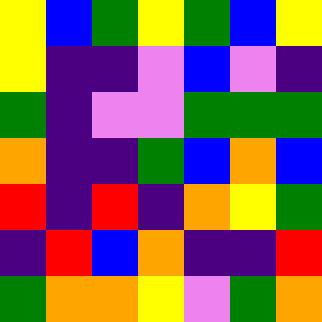[["yellow", "blue", "green", "yellow", "green", "blue", "yellow"], ["yellow", "indigo", "indigo", "violet", "blue", "violet", "indigo"], ["green", "indigo", "violet", "violet", "green", "green", "green"], ["orange", "indigo", "indigo", "green", "blue", "orange", "blue"], ["red", "indigo", "red", "indigo", "orange", "yellow", "green"], ["indigo", "red", "blue", "orange", "indigo", "indigo", "red"], ["green", "orange", "orange", "yellow", "violet", "green", "orange"]]